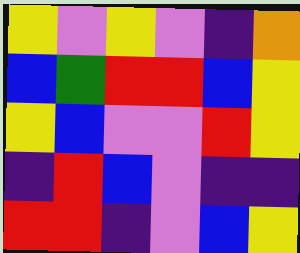[["yellow", "violet", "yellow", "violet", "indigo", "orange"], ["blue", "green", "red", "red", "blue", "yellow"], ["yellow", "blue", "violet", "violet", "red", "yellow"], ["indigo", "red", "blue", "violet", "indigo", "indigo"], ["red", "red", "indigo", "violet", "blue", "yellow"]]